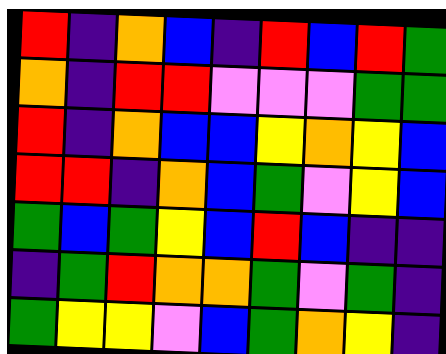[["red", "indigo", "orange", "blue", "indigo", "red", "blue", "red", "green"], ["orange", "indigo", "red", "red", "violet", "violet", "violet", "green", "green"], ["red", "indigo", "orange", "blue", "blue", "yellow", "orange", "yellow", "blue"], ["red", "red", "indigo", "orange", "blue", "green", "violet", "yellow", "blue"], ["green", "blue", "green", "yellow", "blue", "red", "blue", "indigo", "indigo"], ["indigo", "green", "red", "orange", "orange", "green", "violet", "green", "indigo"], ["green", "yellow", "yellow", "violet", "blue", "green", "orange", "yellow", "indigo"]]